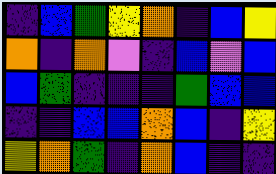[["indigo", "blue", "green", "yellow", "orange", "indigo", "blue", "yellow"], ["orange", "indigo", "orange", "violet", "indigo", "blue", "violet", "blue"], ["blue", "green", "indigo", "indigo", "indigo", "green", "blue", "blue"], ["indigo", "indigo", "blue", "blue", "orange", "blue", "indigo", "yellow"], ["yellow", "orange", "green", "indigo", "orange", "blue", "indigo", "indigo"]]